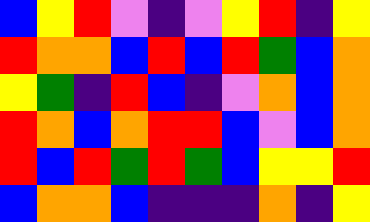[["blue", "yellow", "red", "violet", "indigo", "violet", "yellow", "red", "indigo", "yellow"], ["red", "orange", "orange", "blue", "red", "blue", "red", "green", "blue", "orange"], ["yellow", "green", "indigo", "red", "blue", "indigo", "violet", "orange", "blue", "orange"], ["red", "orange", "blue", "orange", "red", "red", "blue", "violet", "blue", "orange"], ["red", "blue", "red", "green", "red", "green", "blue", "yellow", "yellow", "red"], ["blue", "orange", "orange", "blue", "indigo", "indigo", "indigo", "orange", "indigo", "yellow"]]